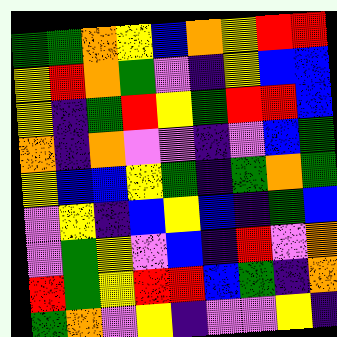[["green", "green", "orange", "yellow", "blue", "orange", "yellow", "red", "red"], ["yellow", "red", "orange", "green", "violet", "indigo", "yellow", "blue", "blue"], ["yellow", "indigo", "green", "red", "yellow", "green", "red", "red", "blue"], ["orange", "indigo", "orange", "violet", "violet", "indigo", "violet", "blue", "green"], ["yellow", "blue", "blue", "yellow", "green", "indigo", "green", "orange", "green"], ["violet", "yellow", "indigo", "blue", "yellow", "blue", "indigo", "green", "blue"], ["violet", "green", "yellow", "violet", "blue", "indigo", "red", "violet", "orange"], ["red", "green", "yellow", "red", "red", "blue", "green", "indigo", "orange"], ["green", "orange", "violet", "yellow", "indigo", "violet", "violet", "yellow", "indigo"]]